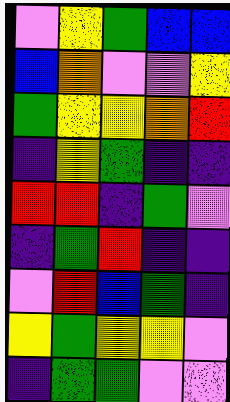[["violet", "yellow", "green", "blue", "blue"], ["blue", "orange", "violet", "violet", "yellow"], ["green", "yellow", "yellow", "orange", "red"], ["indigo", "yellow", "green", "indigo", "indigo"], ["red", "red", "indigo", "green", "violet"], ["indigo", "green", "red", "indigo", "indigo"], ["violet", "red", "blue", "green", "indigo"], ["yellow", "green", "yellow", "yellow", "violet"], ["indigo", "green", "green", "violet", "violet"]]